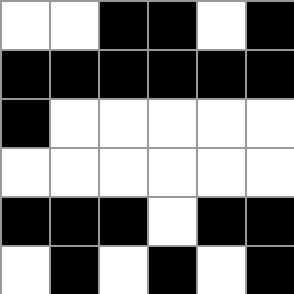[["white", "white", "black", "black", "white", "black"], ["black", "black", "black", "black", "black", "black"], ["black", "white", "white", "white", "white", "white"], ["white", "white", "white", "white", "white", "white"], ["black", "black", "black", "white", "black", "black"], ["white", "black", "white", "black", "white", "black"]]